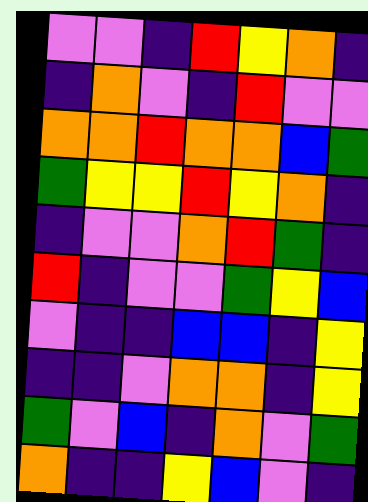[["violet", "violet", "indigo", "red", "yellow", "orange", "indigo"], ["indigo", "orange", "violet", "indigo", "red", "violet", "violet"], ["orange", "orange", "red", "orange", "orange", "blue", "green"], ["green", "yellow", "yellow", "red", "yellow", "orange", "indigo"], ["indigo", "violet", "violet", "orange", "red", "green", "indigo"], ["red", "indigo", "violet", "violet", "green", "yellow", "blue"], ["violet", "indigo", "indigo", "blue", "blue", "indigo", "yellow"], ["indigo", "indigo", "violet", "orange", "orange", "indigo", "yellow"], ["green", "violet", "blue", "indigo", "orange", "violet", "green"], ["orange", "indigo", "indigo", "yellow", "blue", "violet", "indigo"]]